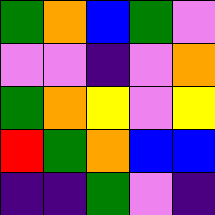[["green", "orange", "blue", "green", "violet"], ["violet", "violet", "indigo", "violet", "orange"], ["green", "orange", "yellow", "violet", "yellow"], ["red", "green", "orange", "blue", "blue"], ["indigo", "indigo", "green", "violet", "indigo"]]